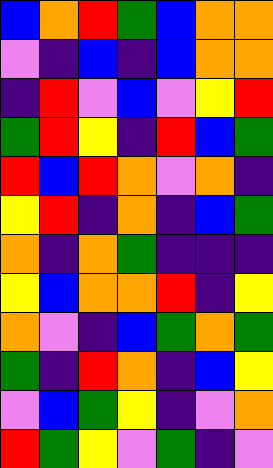[["blue", "orange", "red", "green", "blue", "orange", "orange"], ["violet", "indigo", "blue", "indigo", "blue", "orange", "orange"], ["indigo", "red", "violet", "blue", "violet", "yellow", "red"], ["green", "red", "yellow", "indigo", "red", "blue", "green"], ["red", "blue", "red", "orange", "violet", "orange", "indigo"], ["yellow", "red", "indigo", "orange", "indigo", "blue", "green"], ["orange", "indigo", "orange", "green", "indigo", "indigo", "indigo"], ["yellow", "blue", "orange", "orange", "red", "indigo", "yellow"], ["orange", "violet", "indigo", "blue", "green", "orange", "green"], ["green", "indigo", "red", "orange", "indigo", "blue", "yellow"], ["violet", "blue", "green", "yellow", "indigo", "violet", "orange"], ["red", "green", "yellow", "violet", "green", "indigo", "violet"]]